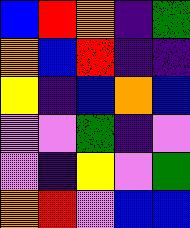[["blue", "red", "orange", "indigo", "green"], ["orange", "blue", "red", "indigo", "indigo"], ["yellow", "indigo", "blue", "orange", "blue"], ["violet", "violet", "green", "indigo", "violet"], ["violet", "indigo", "yellow", "violet", "green"], ["orange", "red", "violet", "blue", "blue"]]